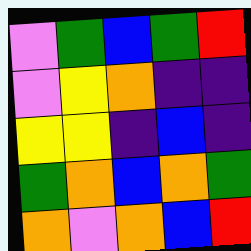[["violet", "green", "blue", "green", "red"], ["violet", "yellow", "orange", "indigo", "indigo"], ["yellow", "yellow", "indigo", "blue", "indigo"], ["green", "orange", "blue", "orange", "green"], ["orange", "violet", "orange", "blue", "red"]]